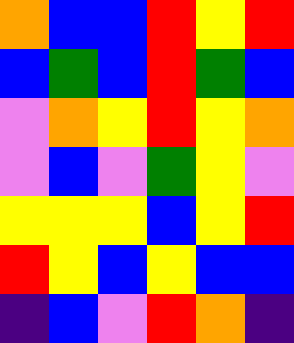[["orange", "blue", "blue", "red", "yellow", "red"], ["blue", "green", "blue", "red", "green", "blue"], ["violet", "orange", "yellow", "red", "yellow", "orange"], ["violet", "blue", "violet", "green", "yellow", "violet"], ["yellow", "yellow", "yellow", "blue", "yellow", "red"], ["red", "yellow", "blue", "yellow", "blue", "blue"], ["indigo", "blue", "violet", "red", "orange", "indigo"]]